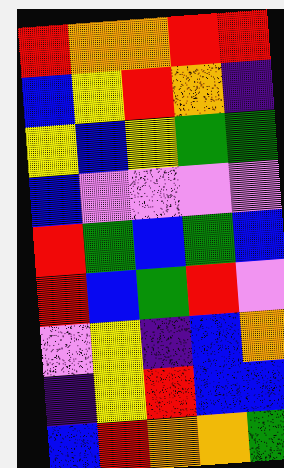[["red", "orange", "orange", "red", "red"], ["blue", "yellow", "red", "orange", "indigo"], ["yellow", "blue", "yellow", "green", "green"], ["blue", "violet", "violet", "violet", "violet"], ["red", "green", "blue", "green", "blue"], ["red", "blue", "green", "red", "violet"], ["violet", "yellow", "indigo", "blue", "orange"], ["indigo", "yellow", "red", "blue", "blue"], ["blue", "red", "orange", "orange", "green"]]